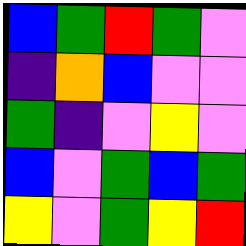[["blue", "green", "red", "green", "violet"], ["indigo", "orange", "blue", "violet", "violet"], ["green", "indigo", "violet", "yellow", "violet"], ["blue", "violet", "green", "blue", "green"], ["yellow", "violet", "green", "yellow", "red"]]